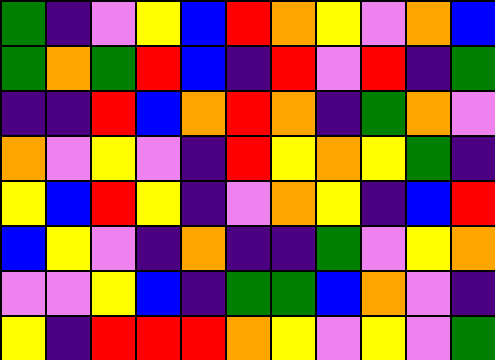[["green", "indigo", "violet", "yellow", "blue", "red", "orange", "yellow", "violet", "orange", "blue"], ["green", "orange", "green", "red", "blue", "indigo", "red", "violet", "red", "indigo", "green"], ["indigo", "indigo", "red", "blue", "orange", "red", "orange", "indigo", "green", "orange", "violet"], ["orange", "violet", "yellow", "violet", "indigo", "red", "yellow", "orange", "yellow", "green", "indigo"], ["yellow", "blue", "red", "yellow", "indigo", "violet", "orange", "yellow", "indigo", "blue", "red"], ["blue", "yellow", "violet", "indigo", "orange", "indigo", "indigo", "green", "violet", "yellow", "orange"], ["violet", "violet", "yellow", "blue", "indigo", "green", "green", "blue", "orange", "violet", "indigo"], ["yellow", "indigo", "red", "red", "red", "orange", "yellow", "violet", "yellow", "violet", "green"]]